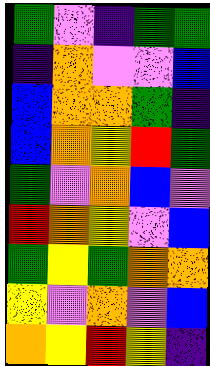[["green", "violet", "indigo", "green", "green"], ["indigo", "orange", "violet", "violet", "blue"], ["blue", "orange", "orange", "green", "indigo"], ["blue", "orange", "yellow", "red", "green"], ["green", "violet", "orange", "blue", "violet"], ["red", "orange", "yellow", "violet", "blue"], ["green", "yellow", "green", "orange", "orange"], ["yellow", "violet", "orange", "violet", "blue"], ["orange", "yellow", "red", "yellow", "indigo"]]